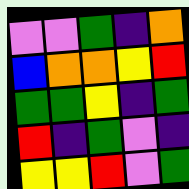[["violet", "violet", "green", "indigo", "orange"], ["blue", "orange", "orange", "yellow", "red"], ["green", "green", "yellow", "indigo", "green"], ["red", "indigo", "green", "violet", "indigo"], ["yellow", "yellow", "red", "violet", "green"]]